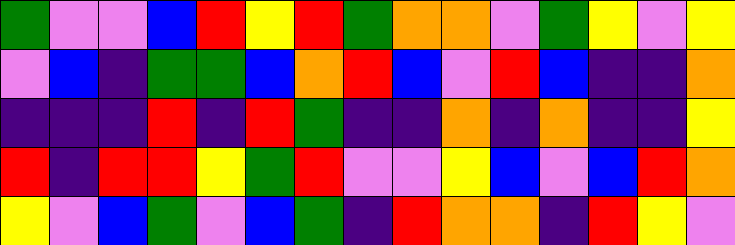[["green", "violet", "violet", "blue", "red", "yellow", "red", "green", "orange", "orange", "violet", "green", "yellow", "violet", "yellow"], ["violet", "blue", "indigo", "green", "green", "blue", "orange", "red", "blue", "violet", "red", "blue", "indigo", "indigo", "orange"], ["indigo", "indigo", "indigo", "red", "indigo", "red", "green", "indigo", "indigo", "orange", "indigo", "orange", "indigo", "indigo", "yellow"], ["red", "indigo", "red", "red", "yellow", "green", "red", "violet", "violet", "yellow", "blue", "violet", "blue", "red", "orange"], ["yellow", "violet", "blue", "green", "violet", "blue", "green", "indigo", "red", "orange", "orange", "indigo", "red", "yellow", "violet"]]